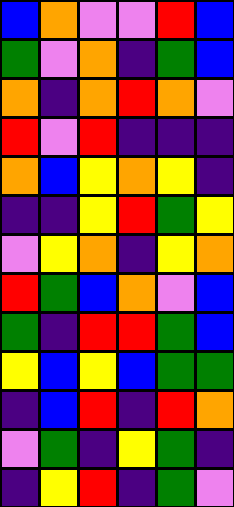[["blue", "orange", "violet", "violet", "red", "blue"], ["green", "violet", "orange", "indigo", "green", "blue"], ["orange", "indigo", "orange", "red", "orange", "violet"], ["red", "violet", "red", "indigo", "indigo", "indigo"], ["orange", "blue", "yellow", "orange", "yellow", "indigo"], ["indigo", "indigo", "yellow", "red", "green", "yellow"], ["violet", "yellow", "orange", "indigo", "yellow", "orange"], ["red", "green", "blue", "orange", "violet", "blue"], ["green", "indigo", "red", "red", "green", "blue"], ["yellow", "blue", "yellow", "blue", "green", "green"], ["indigo", "blue", "red", "indigo", "red", "orange"], ["violet", "green", "indigo", "yellow", "green", "indigo"], ["indigo", "yellow", "red", "indigo", "green", "violet"]]